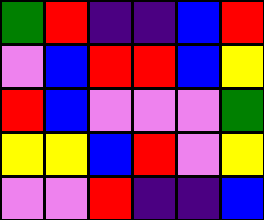[["green", "red", "indigo", "indigo", "blue", "red"], ["violet", "blue", "red", "red", "blue", "yellow"], ["red", "blue", "violet", "violet", "violet", "green"], ["yellow", "yellow", "blue", "red", "violet", "yellow"], ["violet", "violet", "red", "indigo", "indigo", "blue"]]